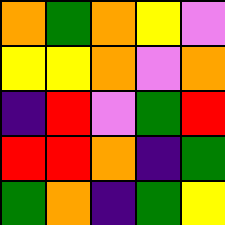[["orange", "green", "orange", "yellow", "violet"], ["yellow", "yellow", "orange", "violet", "orange"], ["indigo", "red", "violet", "green", "red"], ["red", "red", "orange", "indigo", "green"], ["green", "orange", "indigo", "green", "yellow"]]